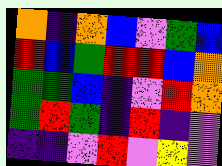[["orange", "indigo", "orange", "blue", "violet", "green", "blue"], ["red", "blue", "green", "red", "red", "blue", "orange"], ["green", "green", "blue", "indigo", "violet", "red", "orange"], ["green", "red", "green", "indigo", "red", "indigo", "violet"], ["indigo", "indigo", "violet", "red", "violet", "yellow", "violet"]]